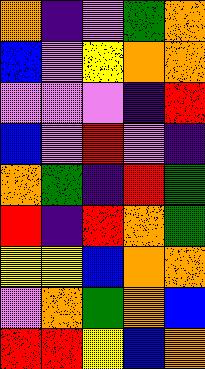[["orange", "indigo", "violet", "green", "orange"], ["blue", "violet", "yellow", "orange", "orange"], ["violet", "violet", "violet", "indigo", "red"], ["blue", "violet", "red", "violet", "indigo"], ["orange", "green", "indigo", "red", "green"], ["red", "indigo", "red", "orange", "green"], ["yellow", "yellow", "blue", "orange", "orange"], ["violet", "orange", "green", "orange", "blue"], ["red", "red", "yellow", "blue", "orange"]]